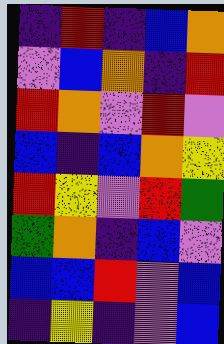[["indigo", "red", "indigo", "blue", "orange"], ["violet", "blue", "orange", "indigo", "red"], ["red", "orange", "violet", "red", "violet"], ["blue", "indigo", "blue", "orange", "yellow"], ["red", "yellow", "violet", "red", "green"], ["green", "orange", "indigo", "blue", "violet"], ["blue", "blue", "red", "violet", "blue"], ["indigo", "yellow", "indigo", "violet", "blue"]]